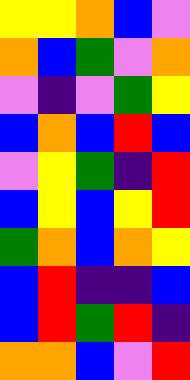[["yellow", "yellow", "orange", "blue", "violet"], ["orange", "blue", "green", "violet", "orange"], ["violet", "indigo", "violet", "green", "yellow"], ["blue", "orange", "blue", "red", "blue"], ["violet", "yellow", "green", "indigo", "red"], ["blue", "yellow", "blue", "yellow", "red"], ["green", "orange", "blue", "orange", "yellow"], ["blue", "red", "indigo", "indigo", "blue"], ["blue", "red", "green", "red", "indigo"], ["orange", "orange", "blue", "violet", "red"]]